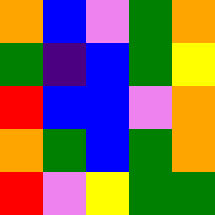[["orange", "blue", "violet", "green", "orange"], ["green", "indigo", "blue", "green", "yellow"], ["red", "blue", "blue", "violet", "orange"], ["orange", "green", "blue", "green", "orange"], ["red", "violet", "yellow", "green", "green"]]